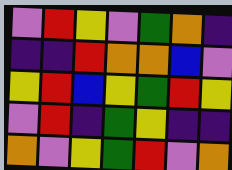[["violet", "red", "yellow", "violet", "green", "orange", "indigo"], ["indigo", "indigo", "red", "orange", "orange", "blue", "violet"], ["yellow", "red", "blue", "yellow", "green", "red", "yellow"], ["violet", "red", "indigo", "green", "yellow", "indigo", "indigo"], ["orange", "violet", "yellow", "green", "red", "violet", "orange"]]